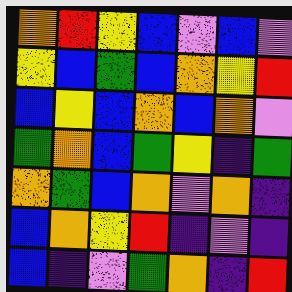[["orange", "red", "yellow", "blue", "violet", "blue", "violet"], ["yellow", "blue", "green", "blue", "orange", "yellow", "red"], ["blue", "yellow", "blue", "orange", "blue", "orange", "violet"], ["green", "orange", "blue", "green", "yellow", "indigo", "green"], ["orange", "green", "blue", "orange", "violet", "orange", "indigo"], ["blue", "orange", "yellow", "red", "indigo", "violet", "indigo"], ["blue", "indigo", "violet", "green", "orange", "indigo", "red"]]